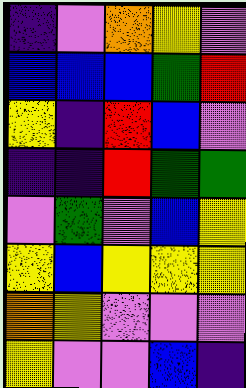[["indigo", "violet", "orange", "yellow", "violet"], ["blue", "blue", "blue", "green", "red"], ["yellow", "indigo", "red", "blue", "violet"], ["indigo", "indigo", "red", "green", "green"], ["violet", "green", "violet", "blue", "yellow"], ["yellow", "blue", "yellow", "yellow", "yellow"], ["orange", "yellow", "violet", "violet", "violet"], ["yellow", "violet", "violet", "blue", "indigo"]]